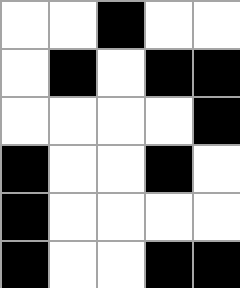[["white", "white", "black", "white", "white"], ["white", "black", "white", "black", "black"], ["white", "white", "white", "white", "black"], ["black", "white", "white", "black", "white"], ["black", "white", "white", "white", "white"], ["black", "white", "white", "black", "black"]]